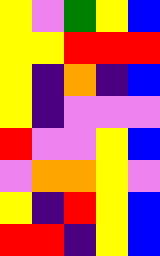[["yellow", "violet", "green", "yellow", "blue"], ["yellow", "yellow", "red", "red", "red"], ["yellow", "indigo", "orange", "indigo", "blue"], ["yellow", "indigo", "violet", "violet", "violet"], ["red", "violet", "violet", "yellow", "blue"], ["violet", "orange", "orange", "yellow", "violet"], ["yellow", "indigo", "red", "yellow", "blue"], ["red", "red", "indigo", "yellow", "blue"]]